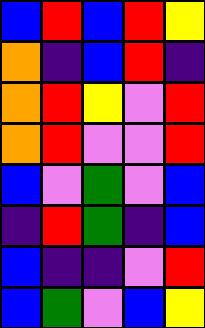[["blue", "red", "blue", "red", "yellow"], ["orange", "indigo", "blue", "red", "indigo"], ["orange", "red", "yellow", "violet", "red"], ["orange", "red", "violet", "violet", "red"], ["blue", "violet", "green", "violet", "blue"], ["indigo", "red", "green", "indigo", "blue"], ["blue", "indigo", "indigo", "violet", "red"], ["blue", "green", "violet", "blue", "yellow"]]